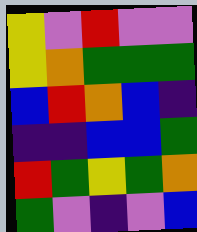[["yellow", "violet", "red", "violet", "violet"], ["yellow", "orange", "green", "green", "green"], ["blue", "red", "orange", "blue", "indigo"], ["indigo", "indigo", "blue", "blue", "green"], ["red", "green", "yellow", "green", "orange"], ["green", "violet", "indigo", "violet", "blue"]]